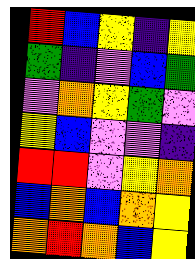[["red", "blue", "yellow", "indigo", "yellow"], ["green", "indigo", "violet", "blue", "green"], ["violet", "orange", "yellow", "green", "violet"], ["yellow", "blue", "violet", "violet", "indigo"], ["red", "red", "violet", "yellow", "orange"], ["blue", "orange", "blue", "orange", "yellow"], ["orange", "red", "orange", "blue", "yellow"]]